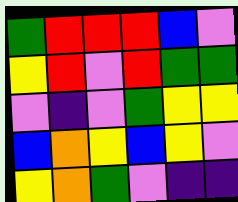[["green", "red", "red", "red", "blue", "violet"], ["yellow", "red", "violet", "red", "green", "green"], ["violet", "indigo", "violet", "green", "yellow", "yellow"], ["blue", "orange", "yellow", "blue", "yellow", "violet"], ["yellow", "orange", "green", "violet", "indigo", "indigo"]]